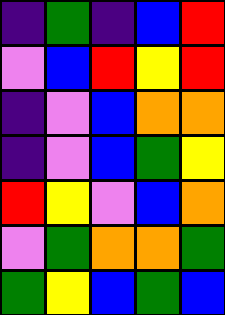[["indigo", "green", "indigo", "blue", "red"], ["violet", "blue", "red", "yellow", "red"], ["indigo", "violet", "blue", "orange", "orange"], ["indigo", "violet", "blue", "green", "yellow"], ["red", "yellow", "violet", "blue", "orange"], ["violet", "green", "orange", "orange", "green"], ["green", "yellow", "blue", "green", "blue"]]